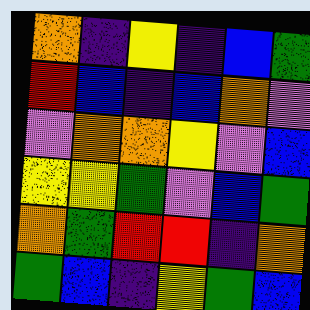[["orange", "indigo", "yellow", "indigo", "blue", "green"], ["red", "blue", "indigo", "blue", "orange", "violet"], ["violet", "orange", "orange", "yellow", "violet", "blue"], ["yellow", "yellow", "green", "violet", "blue", "green"], ["orange", "green", "red", "red", "indigo", "orange"], ["green", "blue", "indigo", "yellow", "green", "blue"]]